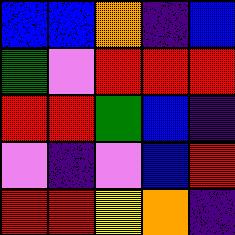[["blue", "blue", "orange", "indigo", "blue"], ["green", "violet", "red", "red", "red"], ["red", "red", "green", "blue", "indigo"], ["violet", "indigo", "violet", "blue", "red"], ["red", "red", "yellow", "orange", "indigo"]]